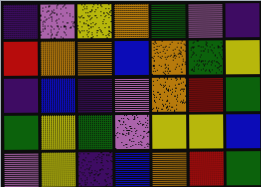[["indigo", "violet", "yellow", "orange", "green", "violet", "indigo"], ["red", "orange", "orange", "blue", "orange", "green", "yellow"], ["indigo", "blue", "indigo", "violet", "orange", "red", "green"], ["green", "yellow", "green", "violet", "yellow", "yellow", "blue"], ["violet", "yellow", "indigo", "blue", "orange", "red", "green"]]